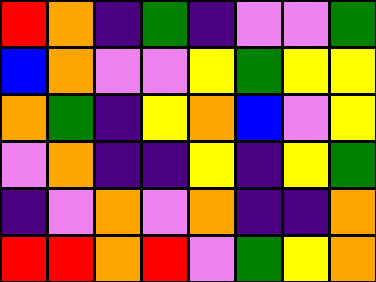[["red", "orange", "indigo", "green", "indigo", "violet", "violet", "green"], ["blue", "orange", "violet", "violet", "yellow", "green", "yellow", "yellow"], ["orange", "green", "indigo", "yellow", "orange", "blue", "violet", "yellow"], ["violet", "orange", "indigo", "indigo", "yellow", "indigo", "yellow", "green"], ["indigo", "violet", "orange", "violet", "orange", "indigo", "indigo", "orange"], ["red", "red", "orange", "red", "violet", "green", "yellow", "orange"]]